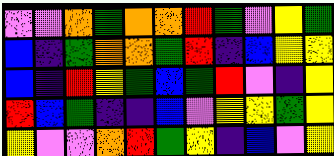[["violet", "violet", "orange", "green", "orange", "orange", "red", "green", "violet", "yellow", "green"], ["blue", "indigo", "green", "orange", "orange", "green", "red", "indigo", "blue", "yellow", "yellow"], ["blue", "indigo", "red", "yellow", "green", "blue", "green", "red", "violet", "indigo", "yellow"], ["red", "blue", "green", "indigo", "indigo", "blue", "violet", "yellow", "yellow", "green", "yellow"], ["yellow", "violet", "violet", "orange", "red", "green", "yellow", "indigo", "blue", "violet", "yellow"]]